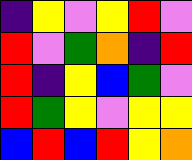[["indigo", "yellow", "violet", "yellow", "red", "violet"], ["red", "violet", "green", "orange", "indigo", "red"], ["red", "indigo", "yellow", "blue", "green", "violet"], ["red", "green", "yellow", "violet", "yellow", "yellow"], ["blue", "red", "blue", "red", "yellow", "orange"]]